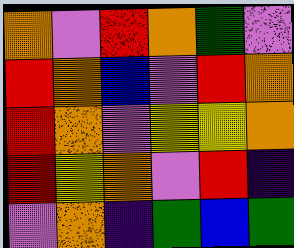[["orange", "violet", "red", "orange", "green", "violet"], ["red", "orange", "blue", "violet", "red", "orange"], ["red", "orange", "violet", "yellow", "yellow", "orange"], ["red", "yellow", "orange", "violet", "red", "indigo"], ["violet", "orange", "indigo", "green", "blue", "green"]]